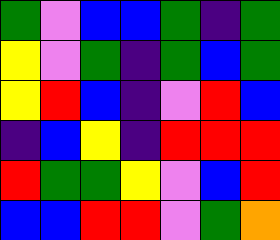[["green", "violet", "blue", "blue", "green", "indigo", "green"], ["yellow", "violet", "green", "indigo", "green", "blue", "green"], ["yellow", "red", "blue", "indigo", "violet", "red", "blue"], ["indigo", "blue", "yellow", "indigo", "red", "red", "red"], ["red", "green", "green", "yellow", "violet", "blue", "red"], ["blue", "blue", "red", "red", "violet", "green", "orange"]]